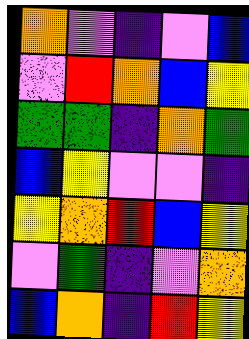[["orange", "violet", "indigo", "violet", "blue"], ["violet", "red", "orange", "blue", "yellow"], ["green", "green", "indigo", "orange", "green"], ["blue", "yellow", "violet", "violet", "indigo"], ["yellow", "orange", "red", "blue", "yellow"], ["violet", "green", "indigo", "violet", "orange"], ["blue", "orange", "indigo", "red", "yellow"]]